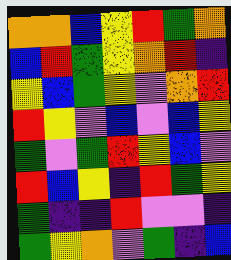[["orange", "orange", "blue", "yellow", "red", "green", "orange"], ["blue", "red", "green", "yellow", "orange", "red", "indigo"], ["yellow", "blue", "green", "yellow", "violet", "orange", "red"], ["red", "yellow", "violet", "blue", "violet", "blue", "yellow"], ["green", "violet", "green", "red", "yellow", "blue", "violet"], ["red", "blue", "yellow", "indigo", "red", "green", "yellow"], ["green", "indigo", "indigo", "red", "violet", "violet", "indigo"], ["green", "yellow", "orange", "violet", "green", "indigo", "blue"]]